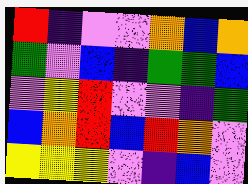[["red", "indigo", "violet", "violet", "orange", "blue", "orange"], ["green", "violet", "blue", "indigo", "green", "green", "blue"], ["violet", "yellow", "red", "violet", "violet", "indigo", "green"], ["blue", "orange", "red", "blue", "red", "orange", "violet"], ["yellow", "yellow", "yellow", "violet", "indigo", "blue", "violet"]]